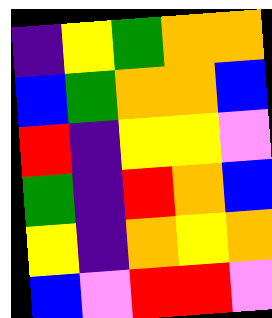[["indigo", "yellow", "green", "orange", "orange"], ["blue", "green", "orange", "orange", "blue"], ["red", "indigo", "yellow", "yellow", "violet"], ["green", "indigo", "red", "orange", "blue"], ["yellow", "indigo", "orange", "yellow", "orange"], ["blue", "violet", "red", "red", "violet"]]